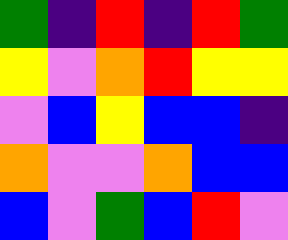[["green", "indigo", "red", "indigo", "red", "green"], ["yellow", "violet", "orange", "red", "yellow", "yellow"], ["violet", "blue", "yellow", "blue", "blue", "indigo"], ["orange", "violet", "violet", "orange", "blue", "blue"], ["blue", "violet", "green", "blue", "red", "violet"]]